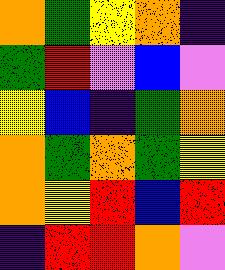[["orange", "green", "yellow", "orange", "indigo"], ["green", "red", "violet", "blue", "violet"], ["yellow", "blue", "indigo", "green", "orange"], ["orange", "green", "orange", "green", "yellow"], ["orange", "yellow", "red", "blue", "red"], ["indigo", "red", "red", "orange", "violet"]]